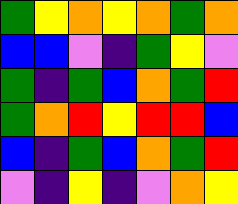[["green", "yellow", "orange", "yellow", "orange", "green", "orange"], ["blue", "blue", "violet", "indigo", "green", "yellow", "violet"], ["green", "indigo", "green", "blue", "orange", "green", "red"], ["green", "orange", "red", "yellow", "red", "red", "blue"], ["blue", "indigo", "green", "blue", "orange", "green", "red"], ["violet", "indigo", "yellow", "indigo", "violet", "orange", "yellow"]]